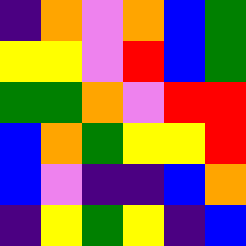[["indigo", "orange", "violet", "orange", "blue", "green"], ["yellow", "yellow", "violet", "red", "blue", "green"], ["green", "green", "orange", "violet", "red", "red"], ["blue", "orange", "green", "yellow", "yellow", "red"], ["blue", "violet", "indigo", "indigo", "blue", "orange"], ["indigo", "yellow", "green", "yellow", "indigo", "blue"]]